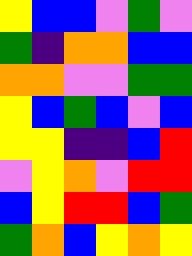[["yellow", "blue", "blue", "violet", "green", "violet"], ["green", "indigo", "orange", "orange", "blue", "blue"], ["orange", "orange", "violet", "violet", "green", "green"], ["yellow", "blue", "green", "blue", "violet", "blue"], ["yellow", "yellow", "indigo", "indigo", "blue", "red"], ["violet", "yellow", "orange", "violet", "red", "red"], ["blue", "yellow", "red", "red", "blue", "green"], ["green", "orange", "blue", "yellow", "orange", "yellow"]]